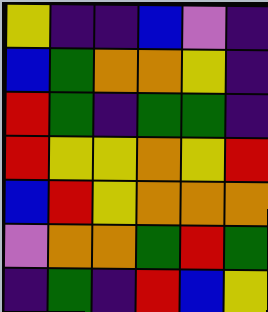[["yellow", "indigo", "indigo", "blue", "violet", "indigo"], ["blue", "green", "orange", "orange", "yellow", "indigo"], ["red", "green", "indigo", "green", "green", "indigo"], ["red", "yellow", "yellow", "orange", "yellow", "red"], ["blue", "red", "yellow", "orange", "orange", "orange"], ["violet", "orange", "orange", "green", "red", "green"], ["indigo", "green", "indigo", "red", "blue", "yellow"]]